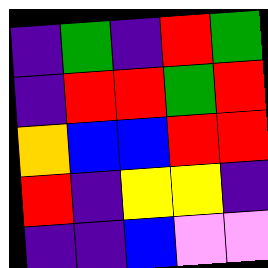[["indigo", "green", "indigo", "red", "green"], ["indigo", "red", "red", "green", "red"], ["orange", "blue", "blue", "red", "red"], ["red", "indigo", "yellow", "yellow", "indigo"], ["indigo", "indigo", "blue", "violet", "violet"]]